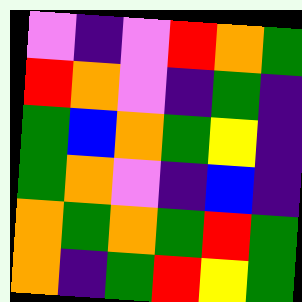[["violet", "indigo", "violet", "red", "orange", "green"], ["red", "orange", "violet", "indigo", "green", "indigo"], ["green", "blue", "orange", "green", "yellow", "indigo"], ["green", "orange", "violet", "indigo", "blue", "indigo"], ["orange", "green", "orange", "green", "red", "green"], ["orange", "indigo", "green", "red", "yellow", "green"]]